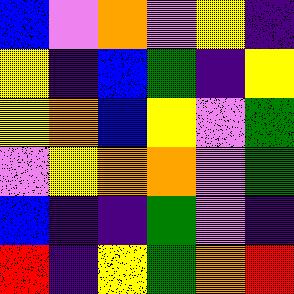[["blue", "violet", "orange", "violet", "yellow", "indigo"], ["yellow", "indigo", "blue", "green", "indigo", "yellow"], ["yellow", "orange", "blue", "yellow", "violet", "green"], ["violet", "yellow", "orange", "orange", "violet", "green"], ["blue", "indigo", "indigo", "green", "violet", "indigo"], ["red", "indigo", "yellow", "green", "orange", "red"]]